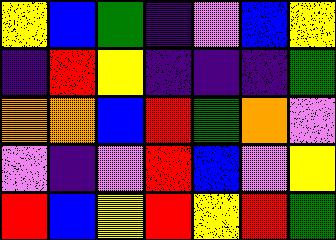[["yellow", "blue", "green", "indigo", "violet", "blue", "yellow"], ["indigo", "red", "yellow", "indigo", "indigo", "indigo", "green"], ["orange", "orange", "blue", "red", "green", "orange", "violet"], ["violet", "indigo", "violet", "red", "blue", "violet", "yellow"], ["red", "blue", "yellow", "red", "yellow", "red", "green"]]